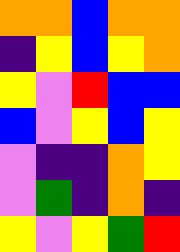[["orange", "orange", "blue", "orange", "orange"], ["indigo", "yellow", "blue", "yellow", "orange"], ["yellow", "violet", "red", "blue", "blue"], ["blue", "violet", "yellow", "blue", "yellow"], ["violet", "indigo", "indigo", "orange", "yellow"], ["violet", "green", "indigo", "orange", "indigo"], ["yellow", "violet", "yellow", "green", "red"]]